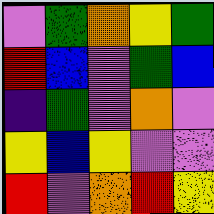[["violet", "green", "orange", "yellow", "green"], ["red", "blue", "violet", "green", "blue"], ["indigo", "green", "violet", "orange", "violet"], ["yellow", "blue", "yellow", "violet", "violet"], ["red", "violet", "orange", "red", "yellow"]]